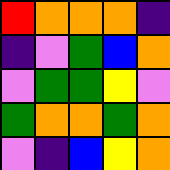[["red", "orange", "orange", "orange", "indigo"], ["indigo", "violet", "green", "blue", "orange"], ["violet", "green", "green", "yellow", "violet"], ["green", "orange", "orange", "green", "orange"], ["violet", "indigo", "blue", "yellow", "orange"]]